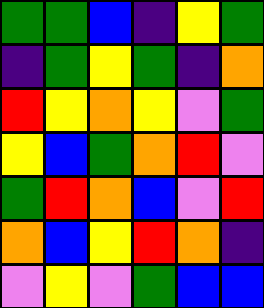[["green", "green", "blue", "indigo", "yellow", "green"], ["indigo", "green", "yellow", "green", "indigo", "orange"], ["red", "yellow", "orange", "yellow", "violet", "green"], ["yellow", "blue", "green", "orange", "red", "violet"], ["green", "red", "orange", "blue", "violet", "red"], ["orange", "blue", "yellow", "red", "orange", "indigo"], ["violet", "yellow", "violet", "green", "blue", "blue"]]